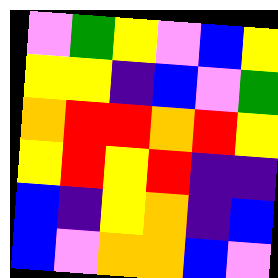[["violet", "green", "yellow", "violet", "blue", "yellow"], ["yellow", "yellow", "indigo", "blue", "violet", "green"], ["orange", "red", "red", "orange", "red", "yellow"], ["yellow", "red", "yellow", "red", "indigo", "indigo"], ["blue", "indigo", "yellow", "orange", "indigo", "blue"], ["blue", "violet", "orange", "orange", "blue", "violet"]]